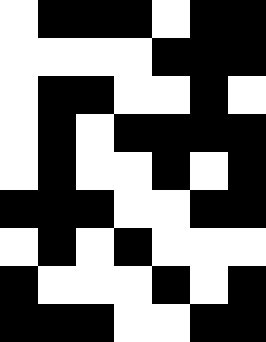[["white", "black", "black", "black", "white", "black", "black"], ["white", "white", "white", "white", "black", "black", "black"], ["white", "black", "black", "white", "white", "black", "white"], ["white", "black", "white", "black", "black", "black", "black"], ["white", "black", "white", "white", "black", "white", "black"], ["black", "black", "black", "white", "white", "black", "black"], ["white", "black", "white", "black", "white", "white", "white"], ["black", "white", "white", "white", "black", "white", "black"], ["black", "black", "black", "white", "white", "black", "black"]]